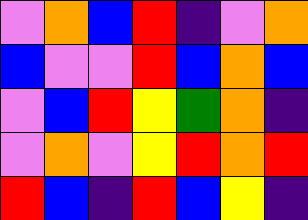[["violet", "orange", "blue", "red", "indigo", "violet", "orange"], ["blue", "violet", "violet", "red", "blue", "orange", "blue"], ["violet", "blue", "red", "yellow", "green", "orange", "indigo"], ["violet", "orange", "violet", "yellow", "red", "orange", "red"], ["red", "blue", "indigo", "red", "blue", "yellow", "indigo"]]